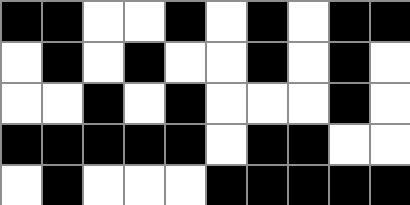[["black", "black", "white", "white", "black", "white", "black", "white", "black", "black"], ["white", "black", "white", "black", "white", "white", "black", "white", "black", "white"], ["white", "white", "black", "white", "black", "white", "white", "white", "black", "white"], ["black", "black", "black", "black", "black", "white", "black", "black", "white", "white"], ["white", "black", "white", "white", "white", "black", "black", "black", "black", "black"]]